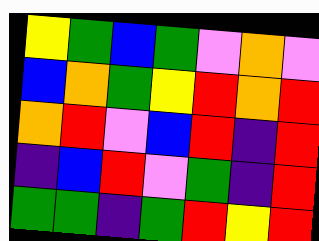[["yellow", "green", "blue", "green", "violet", "orange", "violet"], ["blue", "orange", "green", "yellow", "red", "orange", "red"], ["orange", "red", "violet", "blue", "red", "indigo", "red"], ["indigo", "blue", "red", "violet", "green", "indigo", "red"], ["green", "green", "indigo", "green", "red", "yellow", "red"]]